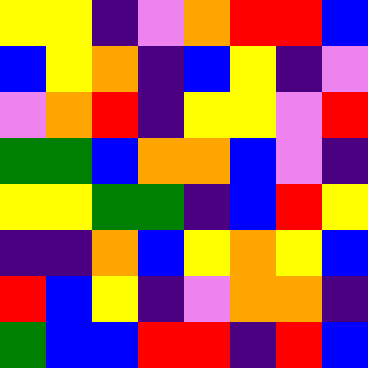[["yellow", "yellow", "indigo", "violet", "orange", "red", "red", "blue"], ["blue", "yellow", "orange", "indigo", "blue", "yellow", "indigo", "violet"], ["violet", "orange", "red", "indigo", "yellow", "yellow", "violet", "red"], ["green", "green", "blue", "orange", "orange", "blue", "violet", "indigo"], ["yellow", "yellow", "green", "green", "indigo", "blue", "red", "yellow"], ["indigo", "indigo", "orange", "blue", "yellow", "orange", "yellow", "blue"], ["red", "blue", "yellow", "indigo", "violet", "orange", "orange", "indigo"], ["green", "blue", "blue", "red", "red", "indigo", "red", "blue"]]